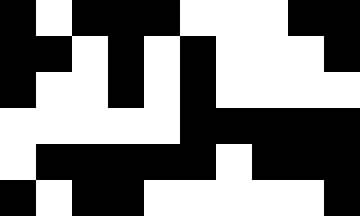[["black", "white", "black", "black", "black", "white", "white", "white", "black", "black"], ["black", "black", "white", "black", "white", "black", "white", "white", "white", "black"], ["black", "white", "white", "black", "white", "black", "white", "white", "white", "white"], ["white", "white", "white", "white", "white", "black", "black", "black", "black", "black"], ["white", "black", "black", "black", "black", "black", "white", "black", "black", "black"], ["black", "white", "black", "black", "white", "white", "white", "white", "white", "black"]]